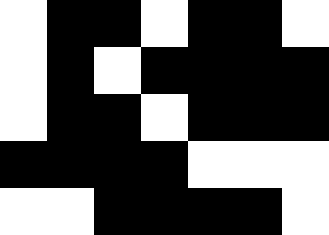[["white", "black", "black", "white", "black", "black", "white"], ["white", "black", "white", "black", "black", "black", "black"], ["white", "black", "black", "white", "black", "black", "black"], ["black", "black", "black", "black", "white", "white", "white"], ["white", "white", "black", "black", "black", "black", "white"]]